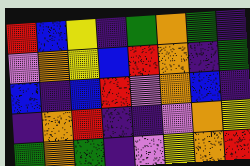[["red", "blue", "yellow", "indigo", "green", "orange", "green", "indigo"], ["violet", "orange", "yellow", "blue", "red", "orange", "indigo", "green"], ["blue", "indigo", "blue", "red", "violet", "orange", "blue", "indigo"], ["indigo", "orange", "red", "indigo", "indigo", "violet", "orange", "yellow"], ["green", "orange", "green", "indigo", "violet", "yellow", "orange", "red"]]